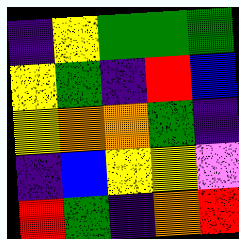[["indigo", "yellow", "green", "green", "green"], ["yellow", "green", "indigo", "red", "blue"], ["yellow", "orange", "orange", "green", "indigo"], ["indigo", "blue", "yellow", "yellow", "violet"], ["red", "green", "indigo", "orange", "red"]]